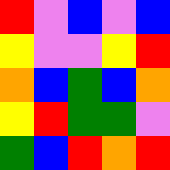[["red", "violet", "blue", "violet", "blue"], ["yellow", "violet", "violet", "yellow", "red"], ["orange", "blue", "green", "blue", "orange"], ["yellow", "red", "green", "green", "violet"], ["green", "blue", "red", "orange", "red"]]